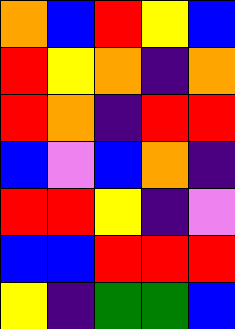[["orange", "blue", "red", "yellow", "blue"], ["red", "yellow", "orange", "indigo", "orange"], ["red", "orange", "indigo", "red", "red"], ["blue", "violet", "blue", "orange", "indigo"], ["red", "red", "yellow", "indigo", "violet"], ["blue", "blue", "red", "red", "red"], ["yellow", "indigo", "green", "green", "blue"]]